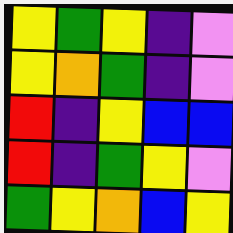[["yellow", "green", "yellow", "indigo", "violet"], ["yellow", "orange", "green", "indigo", "violet"], ["red", "indigo", "yellow", "blue", "blue"], ["red", "indigo", "green", "yellow", "violet"], ["green", "yellow", "orange", "blue", "yellow"]]